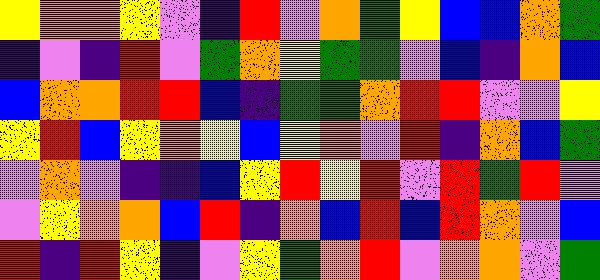[["yellow", "orange", "orange", "yellow", "violet", "indigo", "red", "violet", "orange", "green", "yellow", "blue", "blue", "orange", "green"], ["indigo", "violet", "indigo", "red", "violet", "green", "orange", "yellow", "green", "green", "violet", "blue", "indigo", "orange", "blue"], ["blue", "orange", "orange", "red", "red", "blue", "indigo", "green", "green", "orange", "red", "red", "violet", "violet", "yellow"], ["yellow", "red", "blue", "yellow", "orange", "yellow", "blue", "yellow", "orange", "violet", "red", "indigo", "orange", "blue", "green"], ["violet", "orange", "violet", "indigo", "indigo", "blue", "yellow", "red", "yellow", "red", "violet", "red", "green", "red", "violet"], ["violet", "yellow", "orange", "orange", "blue", "red", "indigo", "orange", "blue", "red", "blue", "red", "orange", "violet", "blue"], ["red", "indigo", "red", "yellow", "indigo", "violet", "yellow", "green", "orange", "red", "violet", "orange", "orange", "violet", "green"]]